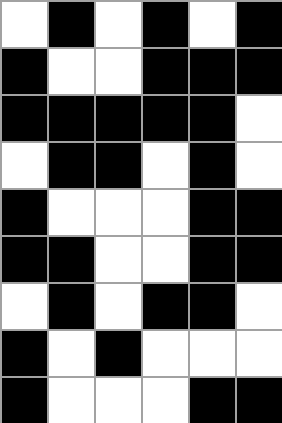[["white", "black", "white", "black", "white", "black"], ["black", "white", "white", "black", "black", "black"], ["black", "black", "black", "black", "black", "white"], ["white", "black", "black", "white", "black", "white"], ["black", "white", "white", "white", "black", "black"], ["black", "black", "white", "white", "black", "black"], ["white", "black", "white", "black", "black", "white"], ["black", "white", "black", "white", "white", "white"], ["black", "white", "white", "white", "black", "black"]]